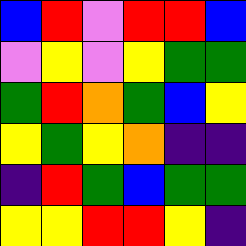[["blue", "red", "violet", "red", "red", "blue"], ["violet", "yellow", "violet", "yellow", "green", "green"], ["green", "red", "orange", "green", "blue", "yellow"], ["yellow", "green", "yellow", "orange", "indigo", "indigo"], ["indigo", "red", "green", "blue", "green", "green"], ["yellow", "yellow", "red", "red", "yellow", "indigo"]]